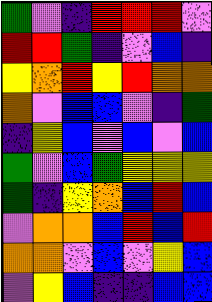[["green", "violet", "indigo", "red", "red", "red", "violet"], ["red", "red", "green", "indigo", "violet", "blue", "indigo"], ["yellow", "orange", "red", "yellow", "red", "orange", "orange"], ["orange", "violet", "blue", "blue", "violet", "indigo", "green"], ["indigo", "yellow", "blue", "violet", "blue", "violet", "blue"], ["green", "violet", "blue", "green", "yellow", "yellow", "yellow"], ["green", "indigo", "yellow", "orange", "blue", "red", "blue"], ["violet", "orange", "orange", "blue", "red", "blue", "red"], ["orange", "orange", "violet", "blue", "violet", "yellow", "blue"], ["violet", "yellow", "blue", "indigo", "indigo", "blue", "blue"]]